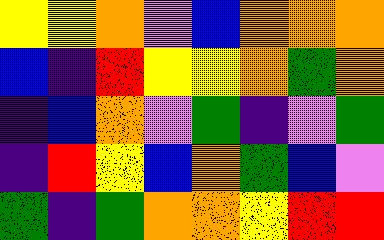[["yellow", "yellow", "orange", "violet", "blue", "orange", "orange", "orange"], ["blue", "indigo", "red", "yellow", "yellow", "orange", "green", "orange"], ["indigo", "blue", "orange", "violet", "green", "indigo", "violet", "green"], ["indigo", "red", "yellow", "blue", "orange", "green", "blue", "violet"], ["green", "indigo", "green", "orange", "orange", "yellow", "red", "red"]]